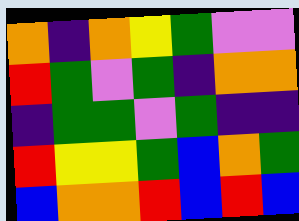[["orange", "indigo", "orange", "yellow", "green", "violet", "violet"], ["red", "green", "violet", "green", "indigo", "orange", "orange"], ["indigo", "green", "green", "violet", "green", "indigo", "indigo"], ["red", "yellow", "yellow", "green", "blue", "orange", "green"], ["blue", "orange", "orange", "red", "blue", "red", "blue"]]